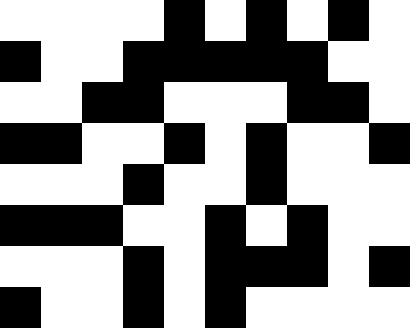[["white", "white", "white", "white", "black", "white", "black", "white", "black", "white"], ["black", "white", "white", "black", "black", "black", "black", "black", "white", "white"], ["white", "white", "black", "black", "white", "white", "white", "black", "black", "white"], ["black", "black", "white", "white", "black", "white", "black", "white", "white", "black"], ["white", "white", "white", "black", "white", "white", "black", "white", "white", "white"], ["black", "black", "black", "white", "white", "black", "white", "black", "white", "white"], ["white", "white", "white", "black", "white", "black", "black", "black", "white", "black"], ["black", "white", "white", "black", "white", "black", "white", "white", "white", "white"]]